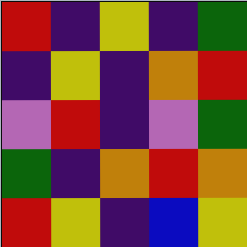[["red", "indigo", "yellow", "indigo", "green"], ["indigo", "yellow", "indigo", "orange", "red"], ["violet", "red", "indigo", "violet", "green"], ["green", "indigo", "orange", "red", "orange"], ["red", "yellow", "indigo", "blue", "yellow"]]